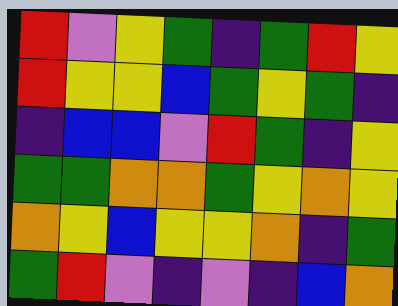[["red", "violet", "yellow", "green", "indigo", "green", "red", "yellow"], ["red", "yellow", "yellow", "blue", "green", "yellow", "green", "indigo"], ["indigo", "blue", "blue", "violet", "red", "green", "indigo", "yellow"], ["green", "green", "orange", "orange", "green", "yellow", "orange", "yellow"], ["orange", "yellow", "blue", "yellow", "yellow", "orange", "indigo", "green"], ["green", "red", "violet", "indigo", "violet", "indigo", "blue", "orange"]]